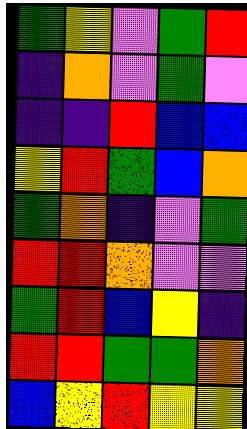[["green", "yellow", "violet", "green", "red"], ["indigo", "orange", "violet", "green", "violet"], ["indigo", "indigo", "red", "blue", "blue"], ["yellow", "red", "green", "blue", "orange"], ["green", "orange", "indigo", "violet", "green"], ["red", "red", "orange", "violet", "violet"], ["green", "red", "blue", "yellow", "indigo"], ["red", "red", "green", "green", "orange"], ["blue", "yellow", "red", "yellow", "yellow"]]